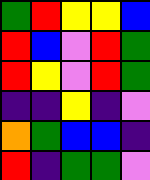[["green", "red", "yellow", "yellow", "blue"], ["red", "blue", "violet", "red", "green"], ["red", "yellow", "violet", "red", "green"], ["indigo", "indigo", "yellow", "indigo", "violet"], ["orange", "green", "blue", "blue", "indigo"], ["red", "indigo", "green", "green", "violet"]]